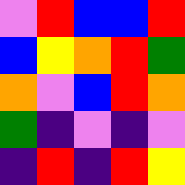[["violet", "red", "blue", "blue", "red"], ["blue", "yellow", "orange", "red", "green"], ["orange", "violet", "blue", "red", "orange"], ["green", "indigo", "violet", "indigo", "violet"], ["indigo", "red", "indigo", "red", "yellow"]]